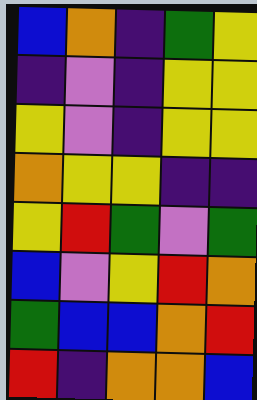[["blue", "orange", "indigo", "green", "yellow"], ["indigo", "violet", "indigo", "yellow", "yellow"], ["yellow", "violet", "indigo", "yellow", "yellow"], ["orange", "yellow", "yellow", "indigo", "indigo"], ["yellow", "red", "green", "violet", "green"], ["blue", "violet", "yellow", "red", "orange"], ["green", "blue", "blue", "orange", "red"], ["red", "indigo", "orange", "orange", "blue"]]